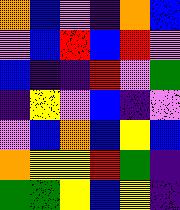[["orange", "blue", "violet", "indigo", "orange", "blue"], ["violet", "blue", "red", "blue", "red", "violet"], ["blue", "indigo", "indigo", "red", "violet", "green"], ["indigo", "yellow", "violet", "blue", "indigo", "violet"], ["violet", "blue", "orange", "blue", "yellow", "blue"], ["orange", "yellow", "yellow", "red", "green", "indigo"], ["green", "green", "yellow", "blue", "yellow", "indigo"]]